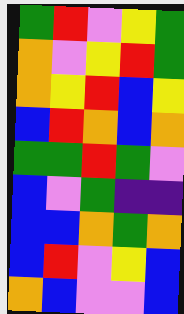[["green", "red", "violet", "yellow", "green"], ["orange", "violet", "yellow", "red", "green"], ["orange", "yellow", "red", "blue", "yellow"], ["blue", "red", "orange", "blue", "orange"], ["green", "green", "red", "green", "violet"], ["blue", "violet", "green", "indigo", "indigo"], ["blue", "blue", "orange", "green", "orange"], ["blue", "red", "violet", "yellow", "blue"], ["orange", "blue", "violet", "violet", "blue"]]